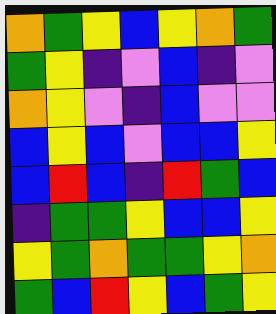[["orange", "green", "yellow", "blue", "yellow", "orange", "green"], ["green", "yellow", "indigo", "violet", "blue", "indigo", "violet"], ["orange", "yellow", "violet", "indigo", "blue", "violet", "violet"], ["blue", "yellow", "blue", "violet", "blue", "blue", "yellow"], ["blue", "red", "blue", "indigo", "red", "green", "blue"], ["indigo", "green", "green", "yellow", "blue", "blue", "yellow"], ["yellow", "green", "orange", "green", "green", "yellow", "orange"], ["green", "blue", "red", "yellow", "blue", "green", "yellow"]]